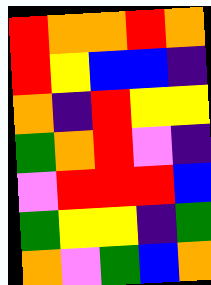[["red", "orange", "orange", "red", "orange"], ["red", "yellow", "blue", "blue", "indigo"], ["orange", "indigo", "red", "yellow", "yellow"], ["green", "orange", "red", "violet", "indigo"], ["violet", "red", "red", "red", "blue"], ["green", "yellow", "yellow", "indigo", "green"], ["orange", "violet", "green", "blue", "orange"]]